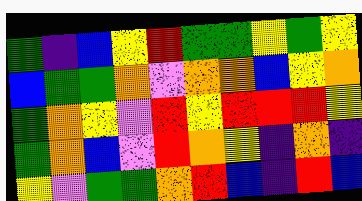[["green", "indigo", "blue", "yellow", "red", "green", "green", "yellow", "green", "yellow"], ["blue", "green", "green", "orange", "violet", "orange", "orange", "blue", "yellow", "orange"], ["green", "orange", "yellow", "violet", "red", "yellow", "red", "red", "red", "yellow"], ["green", "orange", "blue", "violet", "red", "orange", "yellow", "indigo", "orange", "indigo"], ["yellow", "violet", "green", "green", "orange", "red", "blue", "indigo", "red", "blue"]]